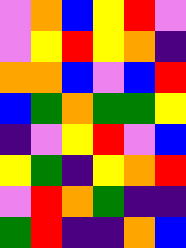[["violet", "orange", "blue", "yellow", "red", "violet"], ["violet", "yellow", "red", "yellow", "orange", "indigo"], ["orange", "orange", "blue", "violet", "blue", "red"], ["blue", "green", "orange", "green", "green", "yellow"], ["indigo", "violet", "yellow", "red", "violet", "blue"], ["yellow", "green", "indigo", "yellow", "orange", "red"], ["violet", "red", "orange", "green", "indigo", "indigo"], ["green", "red", "indigo", "indigo", "orange", "blue"]]